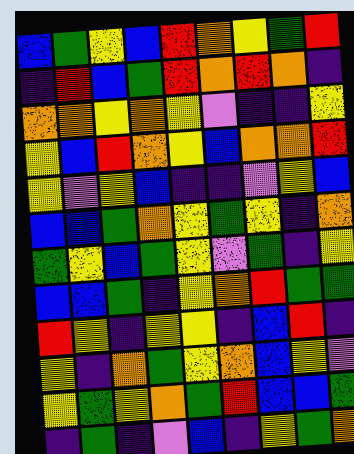[["blue", "green", "yellow", "blue", "red", "orange", "yellow", "green", "red"], ["indigo", "red", "blue", "green", "red", "orange", "red", "orange", "indigo"], ["orange", "orange", "yellow", "orange", "yellow", "violet", "indigo", "indigo", "yellow"], ["yellow", "blue", "red", "orange", "yellow", "blue", "orange", "orange", "red"], ["yellow", "violet", "yellow", "blue", "indigo", "indigo", "violet", "yellow", "blue"], ["blue", "blue", "green", "orange", "yellow", "green", "yellow", "indigo", "orange"], ["green", "yellow", "blue", "green", "yellow", "violet", "green", "indigo", "yellow"], ["blue", "blue", "green", "indigo", "yellow", "orange", "red", "green", "green"], ["red", "yellow", "indigo", "yellow", "yellow", "indigo", "blue", "red", "indigo"], ["yellow", "indigo", "orange", "green", "yellow", "orange", "blue", "yellow", "violet"], ["yellow", "green", "yellow", "orange", "green", "red", "blue", "blue", "green"], ["indigo", "green", "indigo", "violet", "blue", "indigo", "yellow", "green", "orange"]]